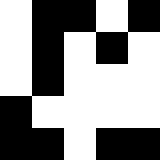[["white", "black", "black", "white", "black"], ["white", "black", "white", "black", "white"], ["white", "black", "white", "white", "white"], ["black", "white", "white", "white", "white"], ["black", "black", "white", "black", "black"]]